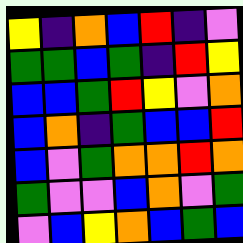[["yellow", "indigo", "orange", "blue", "red", "indigo", "violet"], ["green", "green", "blue", "green", "indigo", "red", "yellow"], ["blue", "blue", "green", "red", "yellow", "violet", "orange"], ["blue", "orange", "indigo", "green", "blue", "blue", "red"], ["blue", "violet", "green", "orange", "orange", "red", "orange"], ["green", "violet", "violet", "blue", "orange", "violet", "green"], ["violet", "blue", "yellow", "orange", "blue", "green", "blue"]]